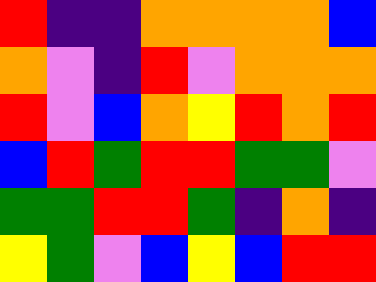[["red", "indigo", "indigo", "orange", "orange", "orange", "orange", "blue"], ["orange", "violet", "indigo", "red", "violet", "orange", "orange", "orange"], ["red", "violet", "blue", "orange", "yellow", "red", "orange", "red"], ["blue", "red", "green", "red", "red", "green", "green", "violet"], ["green", "green", "red", "red", "green", "indigo", "orange", "indigo"], ["yellow", "green", "violet", "blue", "yellow", "blue", "red", "red"]]